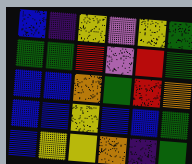[["blue", "indigo", "yellow", "violet", "yellow", "green"], ["green", "green", "red", "violet", "red", "green"], ["blue", "blue", "orange", "green", "red", "orange"], ["blue", "blue", "yellow", "blue", "blue", "green"], ["blue", "yellow", "yellow", "orange", "indigo", "green"]]